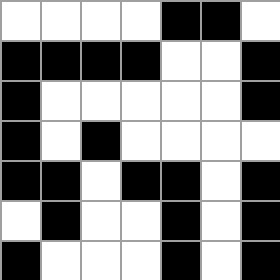[["white", "white", "white", "white", "black", "black", "white"], ["black", "black", "black", "black", "white", "white", "black"], ["black", "white", "white", "white", "white", "white", "black"], ["black", "white", "black", "white", "white", "white", "white"], ["black", "black", "white", "black", "black", "white", "black"], ["white", "black", "white", "white", "black", "white", "black"], ["black", "white", "white", "white", "black", "white", "black"]]